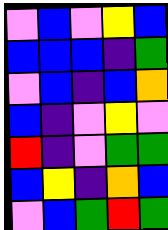[["violet", "blue", "violet", "yellow", "blue"], ["blue", "blue", "blue", "indigo", "green"], ["violet", "blue", "indigo", "blue", "orange"], ["blue", "indigo", "violet", "yellow", "violet"], ["red", "indigo", "violet", "green", "green"], ["blue", "yellow", "indigo", "orange", "blue"], ["violet", "blue", "green", "red", "green"]]